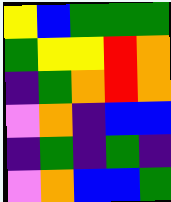[["yellow", "blue", "green", "green", "green"], ["green", "yellow", "yellow", "red", "orange"], ["indigo", "green", "orange", "red", "orange"], ["violet", "orange", "indigo", "blue", "blue"], ["indigo", "green", "indigo", "green", "indigo"], ["violet", "orange", "blue", "blue", "green"]]